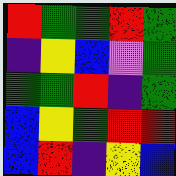[["red", "green", "green", "red", "green"], ["indigo", "yellow", "blue", "violet", "green"], ["green", "green", "red", "indigo", "green"], ["blue", "yellow", "green", "red", "red"], ["blue", "red", "indigo", "yellow", "blue"]]